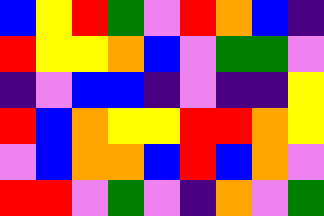[["blue", "yellow", "red", "green", "violet", "red", "orange", "blue", "indigo"], ["red", "yellow", "yellow", "orange", "blue", "violet", "green", "green", "violet"], ["indigo", "violet", "blue", "blue", "indigo", "violet", "indigo", "indigo", "yellow"], ["red", "blue", "orange", "yellow", "yellow", "red", "red", "orange", "yellow"], ["violet", "blue", "orange", "orange", "blue", "red", "blue", "orange", "violet"], ["red", "red", "violet", "green", "violet", "indigo", "orange", "violet", "green"]]